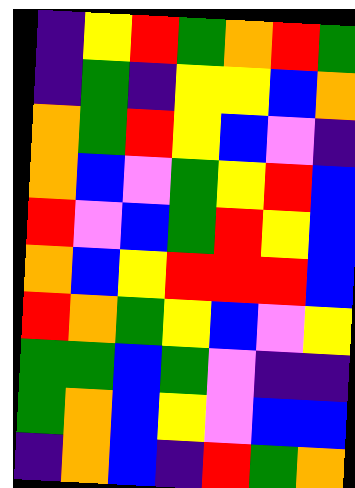[["indigo", "yellow", "red", "green", "orange", "red", "green"], ["indigo", "green", "indigo", "yellow", "yellow", "blue", "orange"], ["orange", "green", "red", "yellow", "blue", "violet", "indigo"], ["orange", "blue", "violet", "green", "yellow", "red", "blue"], ["red", "violet", "blue", "green", "red", "yellow", "blue"], ["orange", "blue", "yellow", "red", "red", "red", "blue"], ["red", "orange", "green", "yellow", "blue", "violet", "yellow"], ["green", "green", "blue", "green", "violet", "indigo", "indigo"], ["green", "orange", "blue", "yellow", "violet", "blue", "blue"], ["indigo", "orange", "blue", "indigo", "red", "green", "orange"]]